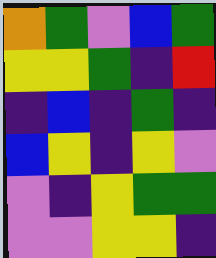[["orange", "green", "violet", "blue", "green"], ["yellow", "yellow", "green", "indigo", "red"], ["indigo", "blue", "indigo", "green", "indigo"], ["blue", "yellow", "indigo", "yellow", "violet"], ["violet", "indigo", "yellow", "green", "green"], ["violet", "violet", "yellow", "yellow", "indigo"]]